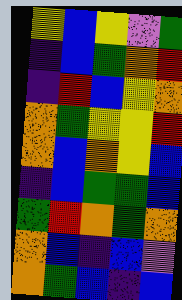[["yellow", "blue", "yellow", "violet", "green"], ["indigo", "blue", "green", "orange", "red"], ["indigo", "red", "blue", "yellow", "orange"], ["orange", "green", "yellow", "yellow", "red"], ["orange", "blue", "orange", "yellow", "blue"], ["indigo", "blue", "green", "green", "blue"], ["green", "red", "orange", "green", "orange"], ["orange", "blue", "indigo", "blue", "violet"], ["orange", "green", "blue", "indigo", "blue"]]